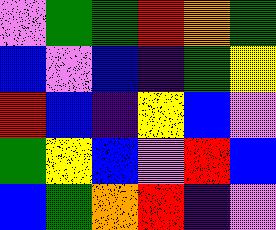[["violet", "green", "green", "red", "orange", "green"], ["blue", "violet", "blue", "indigo", "green", "yellow"], ["red", "blue", "indigo", "yellow", "blue", "violet"], ["green", "yellow", "blue", "violet", "red", "blue"], ["blue", "green", "orange", "red", "indigo", "violet"]]